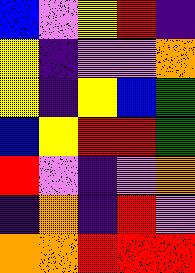[["blue", "violet", "yellow", "red", "indigo"], ["yellow", "indigo", "violet", "violet", "orange"], ["yellow", "indigo", "yellow", "blue", "green"], ["blue", "yellow", "red", "red", "green"], ["red", "violet", "indigo", "violet", "orange"], ["indigo", "orange", "indigo", "red", "violet"], ["orange", "orange", "red", "red", "red"]]